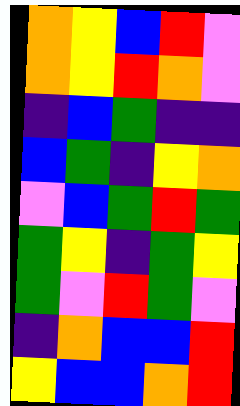[["orange", "yellow", "blue", "red", "violet"], ["orange", "yellow", "red", "orange", "violet"], ["indigo", "blue", "green", "indigo", "indigo"], ["blue", "green", "indigo", "yellow", "orange"], ["violet", "blue", "green", "red", "green"], ["green", "yellow", "indigo", "green", "yellow"], ["green", "violet", "red", "green", "violet"], ["indigo", "orange", "blue", "blue", "red"], ["yellow", "blue", "blue", "orange", "red"]]